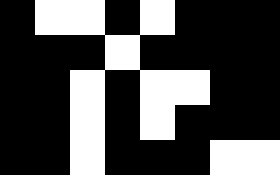[["black", "white", "white", "black", "white", "black", "black", "black"], ["black", "black", "black", "white", "black", "black", "black", "black"], ["black", "black", "white", "black", "white", "white", "black", "black"], ["black", "black", "white", "black", "white", "black", "black", "black"], ["black", "black", "white", "black", "black", "black", "white", "white"]]